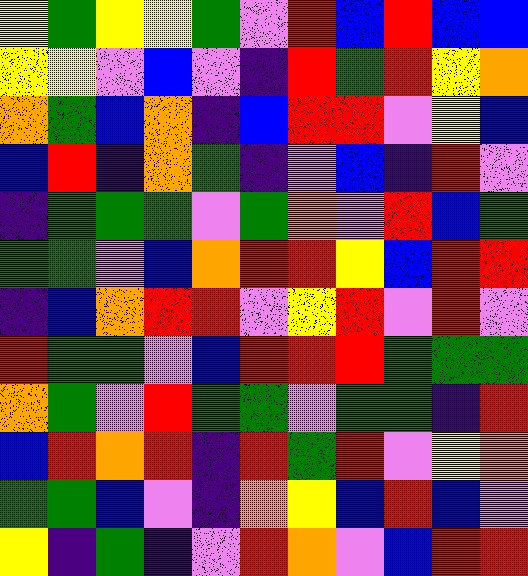[["yellow", "green", "yellow", "yellow", "green", "violet", "red", "blue", "red", "blue", "blue"], ["yellow", "yellow", "violet", "blue", "violet", "indigo", "red", "green", "red", "yellow", "orange"], ["orange", "green", "blue", "orange", "indigo", "blue", "red", "red", "violet", "yellow", "blue"], ["blue", "red", "indigo", "orange", "green", "indigo", "violet", "blue", "indigo", "red", "violet"], ["indigo", "green", "green", "green", "violet", "green", "orange", "violet", "red", "blue", "green"], ["green", "green", "violet", "blue", "orange", "red", "red", "yellow", "blue", "red", "red"], ["indigo", "blue", "orange", "red", "red", "violet", "yellow", "red", "violet", "red", "violet"], ["red", "green", "green", "violet", "blue", "red", "red", "red", "green", "green", "green"], ["orange", "green", "violet", "red", "green", "green", "violet", "green", "green", "indigo", "red"], ["blue", "red", "orange", "red", "indigo", "red", "green", "red", "violet", "yellow", "orange"], ["green", "green", "blue", "violet", "indigo", "orange", "yellow", "blue", "red", "blue", "violet"], ["yellow", "indigo", "green", "indigo", "violet", "red", "orange", "violet", "blue", "red", "red"]]